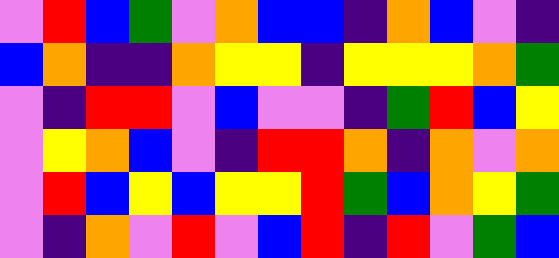[["violet", "red", "blue", "green", "violet", "orange", "blue", "blue", "indigo", "orange", "blue", "violet", "indigo"], ["blue", "orange", "indigo", "indigo", "orange", "yellow", "yellow", "indigo", "yellow", "yellow", "yellow", "orange", "green"], ["violet", "indigo", "red", "red", "violet", "blue", "violet", "violet", "indigo", "green", "red", "blue", "yellow"], ["violet", "yellow", "orange", "blue", "violet", "indigo", "red", "red", "orange", "indigo", "orange", "violet", "orange"], ["violet", "red", "blue", "yellow", "blue", "yellow", "yellow", "red", "green", "blue", "orange", "yellow", "green"], ["violet", "indigo", "orange", "violet", "red", "violet", "blue", "red", "indigo", "red", "violet", "green", "blue"]]